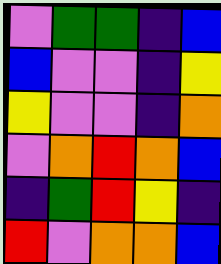[["violet", "green", "green", "indigo", "blue"], ["blue", "violet", "violet", "indigo", "yellow"], ["yellow", "violet", "violet", "indigo", "orange"], ["violet", "orange", "red", "orange", "blue"], ["indigo", "green", "red", "yellow", "indigo"], ["red", "violet", "orange", "orange", "blue"]]